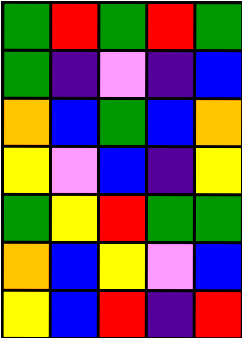[["green", "red", "green", "red", "green"], ["green", "indigo", "violet", "indigo", "blue"], ["orange", "blue", "green", "blue", "orange"], ["yellow", "violet", "blue", "indigo", "yellow"], ["green", "yellow", "red", "green", "green"], ["orange", "blue", "yellow", "violet", "blue"], ["yellow", "blue", "red", "indigo", "red"]]